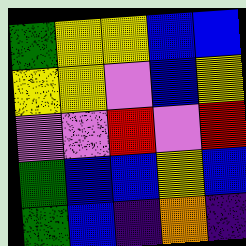[["green", "yellow", "yellow", "blue", "blue"], ["yellow", "yellow", "violet", "blue", "yellow"], ["violet", "violet", "red", "violet", "red"], ["green", "blue", "blue", "yellow", "blue"], ["green", "blue", "indigo", "orange", "indigo"]]